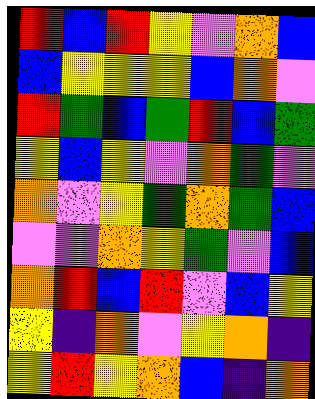[["red", "blue", "red", "yellow", "violet", "orange", "blue"], ["blue", "yellow", "yellow", "yellow", "blue", "orange", "violet"], ["red", "green", "blue", "green", "red", "blue", "green"], ["yellow", "blue", "yellow", "violet", "orange", "green", "violet"], ["orange", "violet", "yellow", "green", "orange", "green", "blue"], ["violet", "violet", "orange", "yellow", "green", "violet", "blue"], ["orange", "red", "blue", "red", "violet", "blue", "yellow"], ["yellow", "indigo", "orange", "violet", "yellow", "orange", "indigo"], ["yellow", "red", "yellow", "orange", "blue", "indigo", "orange"]]